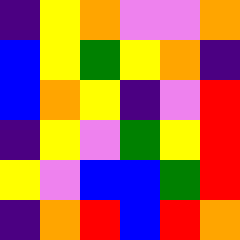[["indigo", "yellow", "orange", "violet", "violet", "orange"], ["blue", "yellow", "green", "yellow", "orange", "indigo"], ["blue", "orange", "yellow", "indigo", "violet", "red"], ["indigo", "yellow", "violet", "green", "yellow", "red"], ["yellow", "violet", "blue", "blue", "green", "red"], ["indigo", "orange", "red", "blue", "red", "orange"]]